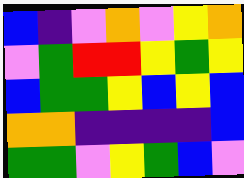[["blue", "indigo", "violet", "orange", "violet", "yellow", "orange"], ["violet", "green", "red", "red", "yellow", "green", "yellow"], ["blue", "green", "green", "yellow", "blue", "yellow", "blue"], ["orange", "orange", "indigo", "indigo", "indigo", "indigo", "blue"], ["green", "green", "violet", "yellow", "green", "blue", "violet"]]